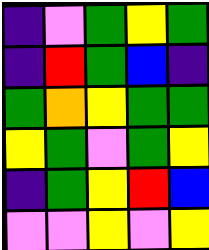[["indigo", "violet", "green", "yellow", "green"], ["indigo", "red", "green", "blue", "indigo"], ["green", "orange", "yellow", "green", "green"], ["yellow", "green", "violet", "green", "yellow"], ["indigo", "green", "yellow", "red", "blue"], ["violet", "violet", "yellow", "violet", "yellow"]]